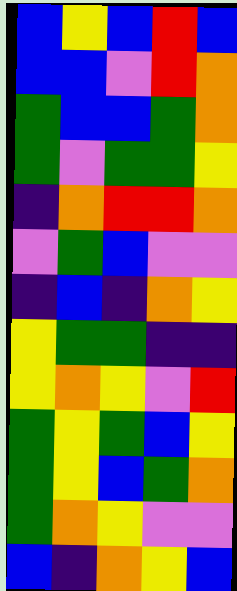[["blue", "yellow", "blue", "red", "blue"], ["blue", "blue", "violet", "red", "orange"], ["green", "blue", "blue", "green", "orange"], ["green", "violet", "green", "green", "yellow"], ["indigo", "orange", "red", "red", "orange"], ["violet", "green", "blue", "violet", "violet"], ["indigo", "blue", "indigo", "orange", "yellow"], ["yellow", "green", "green", "indigo", "indigo"], ["yellow", "orange", "yellow", "violet", "red"], ["green", "yellow", "green", "blue", "yellow"], ["green", "yellow", "blue", "green", "orange"], ["green", "orange", "yellow", "violet", "violet"], ["blue", "indigo", "orange", "yellow", "blue"]]